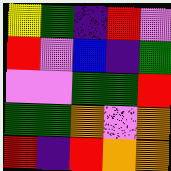[["yellow", "green", "indigo", "red", "violet"], ["red", "violet", "blue", "indigo", "green"], ["violet", "violet", "green", "green", "red"], ["green", "green", "orange", "violet", "orange"], ["red", "indigo", "red", "orange", "orange"]]